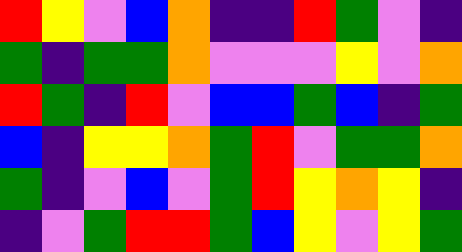[["red", "yellow", "violet", "blue", "orange", "indigo", "indigo", "red", "green", "violet", "indigo"], ["green", "indigo", "green", "green", "orange", "violet", "violet", "violet", "yellow", "violet", "orange"], ["red", "green", "indigo", "red", "violet", "blue", "blue", "green", "blue", "indigo", "green"], ["blue", "indigo", "yellow", "yellow", "orange", "green", "red", "violet", "green", "green", "orange"], ["green", "indigo", "violet", "blue", "violet", "green", "red", "yellow", "orange", "yellow", "indigo"], ["indigo", "violet", "green", "red", "red", "green", "blue", "yellow", "violet", "yellow", "green"]]